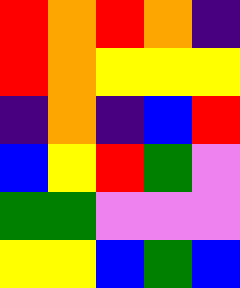[["red", "orange", "red", "orange", "indigo"], ["red", "orange", "yellow", "yellow", "yellow"], ["indigo", "orange", "indigo", "blue", "red"], ["blue", "yellow", "red", "green", "violet"], ["green", "green", "violet", "violet", "violet"], ["yellow", "yellow", "blue", "green", "blue"]]